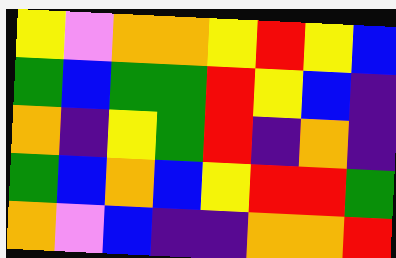[["yellow", "violet", "orange", "orange", "yellow", "red", "yellow", "blue"], ["green", "blue", "green", "green", "red", "yellow", "blue", "indigo"], ["orange", "indigo", "yellow", "green", "red", "indigo", "orange", "indigo"], ["green", "blue", "orange", "blue", "yellow", "red", "red", "green"], ["orange", "violet", "blue", "indigo", "indigo", "orange", "orange", "red"]]